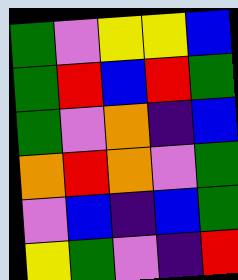[["green", "violet", "yellow", "yellow", "blue"], ["green", "red", "blue", "red", "green"], ["green", "violet", "orange", "indigo", "blue"], ["orange", "red", "orange", "violet", "green"], ["violet", "blue", "indigo", "blue", "green"], ["yellow", "green", "violet", "indigo", "red"]]